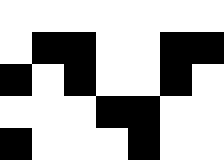[["white", "white", "white", "white", "white", "white", "white"], ["white", "black", "black", "white", "white", "black", "black"], ["black", "white", "black", "white", "white", "black", "white"], ["white", "white", "white", "black", "black", "white", "white"], ["black", "white", "white", "white", "black", "white", "white"]]